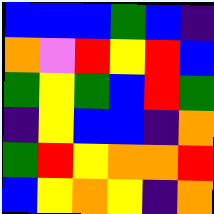[["blue", "blue", "blue", "green", "blue", "indigo"], ["orange", "violet", "red", "yellow", "red", "blue"], ["green", "yellow", "green", "blue", "red", "green"], ["indigo", "yellow", "blue", "blue", "indigo", "orange"], ["green", "red", "yellow", "orange", "orange", "red"], ["blue", "yellow", "orange", "yellow", "indigo", "orange"]]